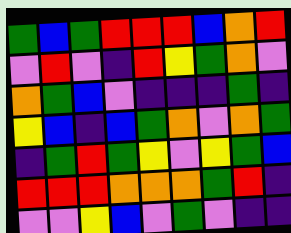[["green", "blue", "green", "red", "red", "red", "blue", "orange", "red"], ["violet", "red", "violet", "indigo", "red", "yellow", "green", "orange", "violet"], ["orange", "green", "blue", "violet", "indigo", "indigo", "indigo", "green", "indigo"], ["yellow", "blue", "indigo", "blue", "green", "orange", "violet", "orange", "green"], ["indigo", "green", "red", "green", "yellow", "violet", "yellow", "green", "blue"], ["red", "red", "red", "orange", "orange", "orange", "green", "red", "indigo"], ["violet", "violet", "yellow", "blue", "violet", "green", "violet", "indigo", "indigo"]]